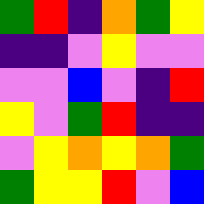[["green", "red", "indigo", "orange", "green", "yellow"], ["indigo", "indigo", "violet", "yellow", "violet", "violet"], ["violet", "violet", "blue", "violet", "indigo", "red"], ["yellow", "violet", "green", "red", "indigo", "indigo"], ["violet", "yellow", "orange", "yellow", "orange", "green"], ["green", "yellow", "yellow", "red", "violet", "blue"]]